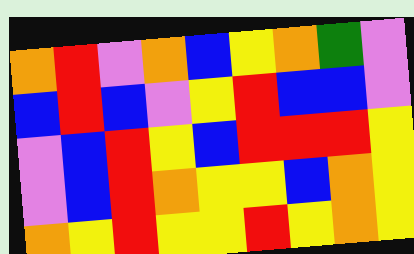[["orange", "red", "violet", "orange", "blue", "yellow", "orange", "green", "violet"], ["blue", "red", "blue", "violet", "yellow", "red", "blue", "blue", "violet"], ["violet", "blue", "red", "yellow", "blue", "red", "red", "red", "yellow"], ["violet", "blue", "red", "orange", "yellow", "yellow", "blue", "orange", "yellow"], ["orange", "yellow", "red", "yellow", "yellow", "red", "yellow", "orange", "yellow"]]